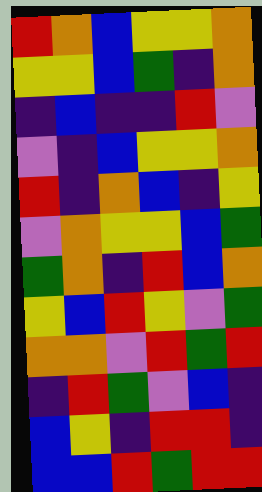[["red", "orange", "blue", "yellow", "yellow", "orange"], ["yellow", "yellow", "blue", "green", "indigo", "orange"], ["indigo", "blue", "indigo", "indigo", "red", "violet"], ["violet", "indigo", "blue", "yellow", "yellow", "orange"], ["red", "indigo", "orange", "blue", "indigo", "yellow"], ["violet", "orange", "yellow", "yellow", "blue", "green"], ["green", "orange", "indigo", "red", "blue", "orange"], ["yellow", "blue", "red", "yellow", "violet", "green"], ["orange", "orange", "violet", "red", "green", "red"], ["indigo", "red", "green", "violet", "blue", "indigo"], ["blue", "yellow", "indigo", "red", "red", "indigo"], ["blue", "blue", "red", "green", "red", "red"]]